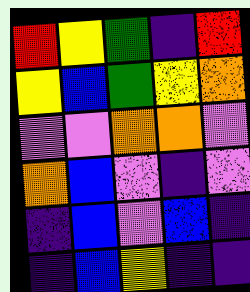[["red", "yellow", "green", "indigo", "red"], ["yellow", "blue", "green", "yellow", "orange"], ["violet", "violet", "orange", "orange", "violet"], ["orange", "blue", "violet", "indigo", "violet"], ["indigo", "blue", "violet", "blue", "indigo"], ["indigo", "blue", "yellow", "indigo", "indigo"]]